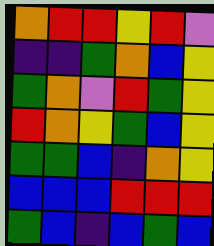[["orange", "red", "red", "yellow", "red", "violet"], ["indigo", "indigo", "green", "orange", "blue", "yellow"], ["green", "orange", "violet", "red", "green", "yellow"], ["red", "orange", "yellow", "green", "blue", "yellow"], ["green", "green", "blue", "indigo", "orange", "yellow"], ["blue", "blue", "blue", "red", "red", "red"], ["green", "blue", "indigo", "blue", "green", "blue"]]